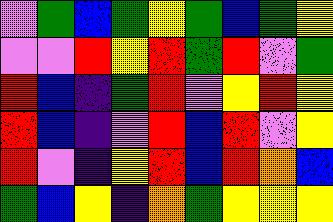[["violet", "green", "blue", "green", "yellow", "green", "blue", "green", "yellow"], ["violet", "violet", "red", "yellow", "red", "green", "red", "violet", "green"], ["red", "blue", "indigo", "green", "red", "violet", "yellow", "red", "yellow"], ["red", "blue", "indigo", "violet", "red", "blue", "red", "violet", "yellow"], ["red", "violet", "indigo", "yellow", "red", "blue", "red", "orange", "blue"], ["green", "blue", "yellow", "indigo", "orange", "green", "yellow", "yellow", "yellow"]]